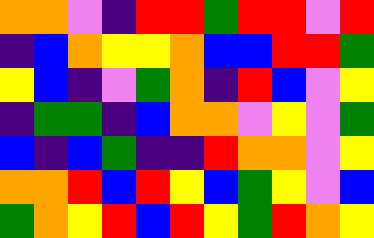[["orange", "orange", "violet", "indigo", "red", "red", "green", "red", "red", "violet", "red"], ["indigo", "blue", "orange", "yellow", "yellow", "orange", "blue", "blue", "red", "red", "green"], ["yellow", "blue", "indigo", "violet", "green", "orange", "indigo", "red", "blue", "violet", "yellow"], ["indigo", "green", "green", "indigo", "blue", "orange", "orange", "violet", "yellow", "violet", "green"], ["blue", "indigo", "blue", "green", "indigo", "indigo", "red", "orange", "orange", "violet", "yellow"], ["orange", "orange", "red", "blue", "red", "yellow", "blue", "green", "yellow", "violet", "blue"], ["green", "orange", "yellow", "red", "blue", "red", "yellow", "green", "red", "orange", "yellow"]]